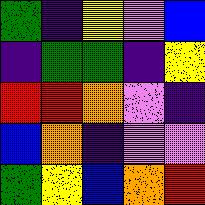[["green", "indigo", "yellow", "violet", "blue"], ["indigo", "green", "green", "indigo", "yellow"], ["red", "red", "orange", "violet", "indigo"], ["blue", "orange", "indigo", "violet", "violet"], ["green", "yellow", "blue", "orange", "red"]]